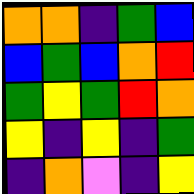[["orange", "orange", "indigo", "green", "blue"], ["blue", "green", "blue", "orange", "red"], ["green", "yellow", "green", "red", "orange"], ["yellow", "indigo", "yellow", "indigo", "green"], ["indigo", "orange", "violet", "indigo", "yellow"]]